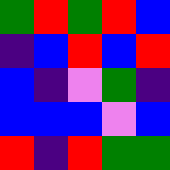[["green", "red", "green", "red", "blue"], ["indigo", "blue", "red", "blue", "red"], ["blue", "indigo", "violet", "green", "indigo"], ["blue", "blue", "blue", "violet", "blue"], ["red", "indigo", "red", "green", "green"]]